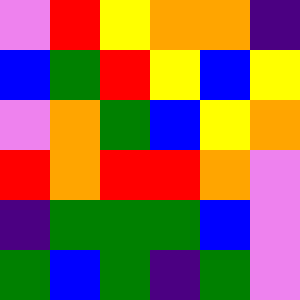[["violet", "red", "yellow", "orange", "orange", "indigo"], ["blue", "green", "red", "yellow", "blue", "yellow"], ["violet", "orange", "green", "blue", "yellow", "orange"], ["red", "orange", "red", "red", "orange", "violet"], ["indigo", "green", "green", "green", "blue", "violet"], ["green", "blue", "green", "indigo", "green", "violet"]]